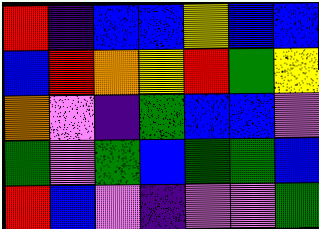[["red", "indigo", "blue", "blue", "yellow", "blue", "blue"], ["blue", "red", "orange", "yellow", "red", "green", "yellow"], ["orange", "violet", "indigo", "green", "blue", "blue", "violet"], ["green", "violet", "green", "blue", "green", "green", "blue"], ["red", "blue", "violet", "indigo", "violet", "violet", "green"]]